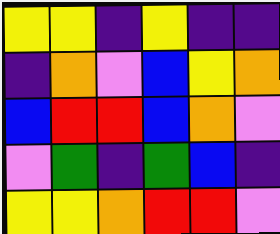[["yellow", "yellow", "indigo", "yellow", "indigo", "indigo"], ["indigo", "orange", "violet", "blue", "yellow", "orange"], ["blue", "red", "red", "blue", "orange", "violet"], ["violet", "green", "indigo", "green", "blue", "indigo"], ["yellow", "yellow", "orange", "red", "red", "violet"]]